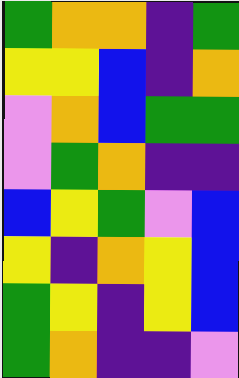[["green", "orange", "orange", "indigo", "green"], ["yellow", "yellow", "blue", "indigo", "orange"], ["violet", "orange", "blue", "green", "green"], ["violet", "green", "orange", "indigo", "indigo"], ["blue", "yellow", "green", "violet", "blue"], ["yellow", "indigo", "orange", "yellow", "blue"], ["green", "yellow", "indigo", "yellow", "blue"], ["green", "orange", "indigo", "indigo", "violet"]]